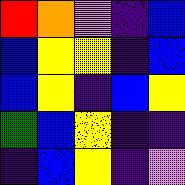[["red", "orange", "violet", "indigo", "blue"], ["blue", "yellow", "yellow", "indigo", "blue"], ["blue", "yellow", "indigo", "blue", "yellow"], ["green", "blue", "yellow", "indigo", "indigo"], ["indigo", "blue", "yellow", "indigo", "violet"]]